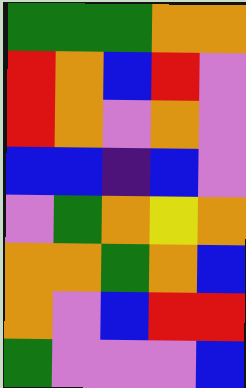[["green", "green", "green", "orange", "orange"], ["red", "orange", "blue", "red", "violet"], ["red", "orange", "violet", "orange", "violet"], ["blue", "blue", "indigo", "blue", "violet"], ["violet", "green", "orange", "yellow", "orange"], ["orange", "orange", "green", "orange", "blue"], ["orange", "violet", "blue", "red", "red"], ["green", "violet", "violet", "violet", "blue"]]